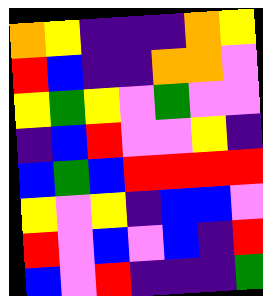[["orange", "yellow", "indigo", "indigo", "indigo", "orange", "yellow"], ["red", "blue", "indigo", "indigo", "orange", "orange", "violet"], ["yellow", "green", "yellow", "violet", "green", "violet", "violet"], ["indigo", "blue", "red", "violet", "violet", "yellow", "indigo"], ["blue", "green", "blue", "red", "red", "red", "red"], ["yellow", "violet", "yellow", "indigo", "blue", "blue", "violet"], ["red", "violet", "blue", "violet", "blue", "indigo", "red"], ["blue", "violet", "red", "indigo", "indigo", "indigo", "green"]]